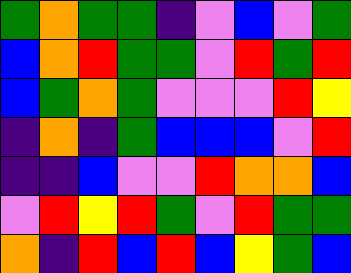[["green", "orange", "green", "green", "indigo", "violet", "blue", "violet", "green"], ["blue", "orange", "red", "green", "green", "violet", "red", "green", "red"], ["blue", "green", "orange", "green", "violet", "violet", "violet", "red", "yellow"], ["indigo", "orange", "indigo", "green", "blue", "blue", "blue", "violet", "red"], ["indigo", "indigo", "blue", "violet", "violet", "red", "orange", "orange", "blue"], ["violet", "red", "yellow", "red", "green", "violet", "red", "green", "green"], ["orange", "indigo", "red", "blue", "red", "blue", "yellow", "green", "blue"]]